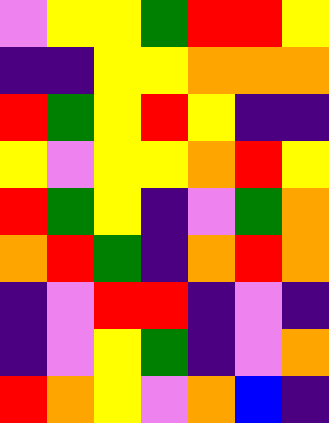[["violet", "yellow", "yellow", "green", "red", "red", "yellow"], ["indigo", "indigo", "yellow", "yellow", "orange", "orange", "orange"], ["red", "green", "yellow", "red", "yellow", "indigo", "indigo"], ["yellow", "violet", "yellow", "yellow", "orange", "red", "yellow"], ["red", "green", "yellow", "indigo", "violet", "green", "orange"], ["orange", "red", "green", "indigo", "orange", "red", "orange"], ["indigo", "violet", "red", "red", "indigo", "violet", "indigo"], ["indigo", "violet", "yellow", "green", "indigo", "violet", "orange"], ["red", "orange", "yellow", "violet", "orange", "blue", "indigo"]]